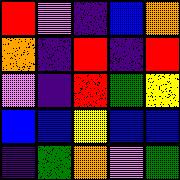[["red", "violet", "indigo", "blue", "orange"], ["orange", "indigo", "red", "indigo", "red"], ["violet", "indigo", "red", "green", "yellow"], ["blue", "blue", "yellow", "blue", "blue"], ["indigo", "green", "orange", "violet", "green"]]